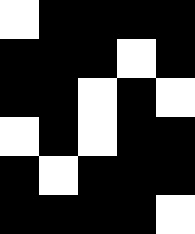[["white", "black", "black", "black", "black"], ["black", "black", "black", "white", "black"], ["black", "black", "white", "black", "white"], ["white", "black", "white", "black", "black"], ["black", "white", "black", "black", "black"], ["black", "black", "black", "black", "white"]]